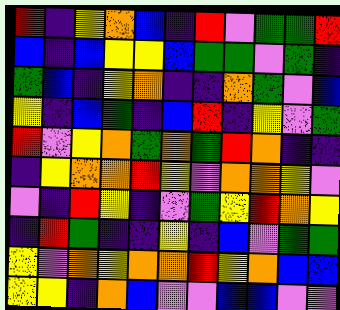[["red", "indigo", "yellow", "orange", "blue", "indigo", "red", "violet", "green", "green", "red"], ["blue", "indigo", "blue", "yellow", "yellow", "blue", "green", "green", "violet", "green", "indigo"], ["green", "blue", "indigo", "yellow", "orange", "indigo", "indigo", "orange", "green", "violet", "blue"], ["yellow", "indigo", "blue", "green", "indigo", "blue", "red", "indigo", "yellow", "violet", "green"], ["red", "violet", "yellow", "orange", "green", "orange", "green", "red", "orange", "indigo", "indigo"], ["indigo", "yellow", "orange", "orange", "red", "yellow", "violet", "orange", "orange", "yellow", "violet"], ["violet", "indigo", "red", "yellow", "indigo", "violet", "green", "yellow", "red", "orange", "yellow"], ["indigo", "red", "green", "indigo", "indigo", "yellow", "indigo", "blue", "violet", "green", "green"], ["yellow", "violet", "orange", "yellow", "orange", "orange", "red", "yellow", "orange", "blue", "blue"], ["yellow", "yellow", "indigo", "orange", "blue", "violet", "violet", "blue", "blue", "violet", "violet"]]